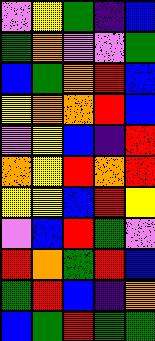[["violet", "yellow", "green", "indigo", "blue"], ["green", "orange", "violet", "violet", "green"], ["blue", "green", "orange", "red", "blue"], ["yellow", "orange", "orange", "red", "blue"], ["violet", "yellow", "blue", "indigo", "red"], ["orange", "yellow", "red", "orange", "red"], ["yellow", "yellow", "blue", "red", "yellow"], ["violet", "blue", "red", "green", "violet"], ["red", "orange", "green", "red", "blue"], ["green", "red", "blue", "indigo", "orange"], ["blue", "green", "red", "green", "green"]]